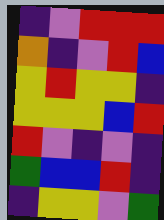[["indigo", "violet", "red", "red", "red"], ["orange", "indigo", "violet", "red", "blue"], ["yellow", "red", "yellow", "yellow", "indigo"], ["yellow", "yellow", "yellow", "blue", "red"], ["red", "violet", "indigo", "violet", "indigo"], ["green", "blue", "blue", "red", "indigo"], ["indigo", "yellow", "yellow", "violet", "green"]]